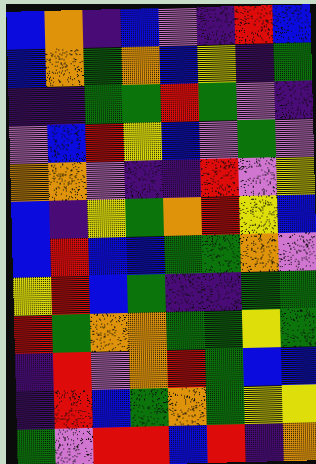[["blue", "orange", "indigo", "blue", "violet", "indigo", "red", "blue"], ["blue", "orange", "green", "orange", "blue", "yellow", "indigo", "green"], ["indigo", "indigo", "green", "green", "red", "green", "violet", "indigo"], ["violet", "blue", "red", "yellow", "blue", "violet", "green", "violet"], ["orange", "orange", "violet", "indigo", "indigo", "red", "violet", "yellow"], ["blue", "indigo", "yellow", "green", "orange", "red", "yellow", "blue"], ["blue", "red", "blue", "blue", "green", "green", "orange", "violet"], ["yellow", "red", "blue", "green", "indigo", "indigo", "green", "green"], ["red", "green", "orange", "orange", "green", "green", "yellow", "green"], ["indigo", "red", "violet", "orange", "red", "green", "blue", "blue"], ["indigo", "red", "blue", "green", "orange", "green", "yellow", "yellow"], ["green", "violet", "red", "red", "blue", "red", "indigo", "orange"]]